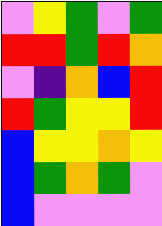[["violet", "yellow", "green", "violet", "green"], ["red", "red", "green", "red", "orange"], ["violet", "indigo", "orange", "blue", "red"], ["red", "green", "yellow", "yellow", "red"], ["blue", "yellow", "yellow", "orange", "yellow"], ["blue", "green", "orange", "green", "violet"], ["blue", "violet", "violet", "violet", "violet"]]